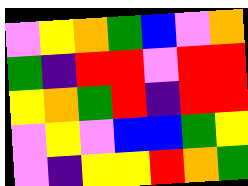[["violet", "yellow", "orange", "green", "blue", "violet", "orange"], ["green", "indigo", "red", "red", "violet", "red", "red"], ["yellow", "orange", "green", "red", "indigo", "red", "red"], ["violet", "yellow", "violet", "blue", "blue", "green", "yellow"], ["violet", "indigo", "yellow", "yellow", "red", "orange", "green"]]